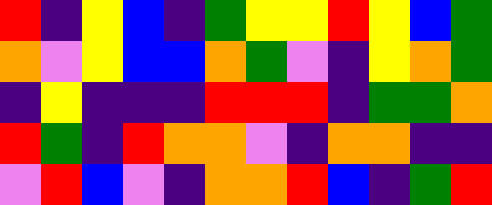[["red", "indigo", "yellow", "blue", "indigo", "green", "yellow", "yellow", "red", "yellow", "blue", "green"], ["orange", "violet", "yellow", "blue", "blue", "orange", "green", "violet", "indigo", "yellow", "orange", "green"], ["indigo", "yellow", "indigo", "indigo", "indigo", "red", "red", "red", "indigo", "green", "green", "orange"], ["red", "green", "indigo", "red", "orange", "orange", "violet", "indigo", "orange", "orange", "indigo", "indigo"], ["violet", "red", "blue", "violet", "indigo", "orange", "orange", "red", "blue", "indigo", "green", "red"]]